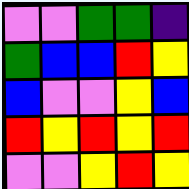[["violet", "violet", "green", "green", "indigo"], ["green", "blue", "blue", "red", "yellow"], ["blue", "violet", "violet", "yellow", "blue"], ["red", "yellow", "red", "yellow", "red"], ["violet", "violet", "yellow", "red", "yellow"]]